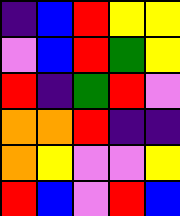[["indigo", "blue", "red", "yellow", "yellow"], ["violet", "blue", "red", "green", "yellow"], ["red", "indigo", "green", "red", "violet"], ["orange", "orange", "red", "indigo", "indigo"], ["orange", "yellow", "violet", "violet", "yellow"], ["red", "blue", "violet", "red", "blue"]]